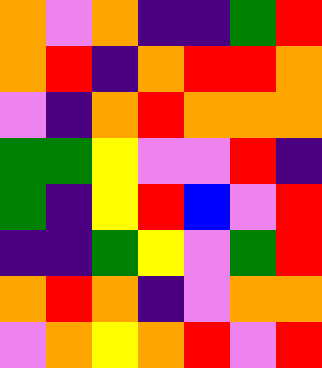[["orange", "violet", "orange", "indigo", "indigo", "green", "red"], ["orange", "red", "indigo", "orange", "red", "red", "orange"], ["violet", "indigo", "orange", "red", "orange", "orange", "orange"], ["green", "green", "yellow", "violet", "violet", "red", "indigo"], ["green", "indigo", "yellow", "red", "blue", "violet", "red"], ["indigo", "indigo", "green", "yellow", "violet", "green", "red"], ["orange", "red", "orange", "indigo", "violet", "orange", "orange"], ["violet", "orange", "yellow", "orange", "red", "violet", "red"]]